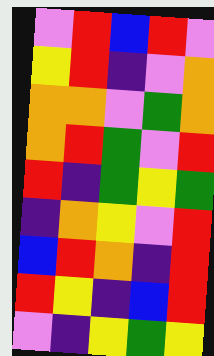[["violet", "red", "blue", "red", "violet"], ["yellow", "red", "indigo", "violet", "orange"], ["orange", "orange", "violet", "green", "orange"], ["orange", "red", "green", "violet", "red"], ["red", "indigo", "green", "yellow", "green"], ["indigo", "orange", "yellow", "violet", "red"], ["blue", "red", "orange", "indigo", "red"], ["red", "yellow", "indigo", "blue", "red"], ["violet", "indigo", "yellow", "green", "yellow"]]